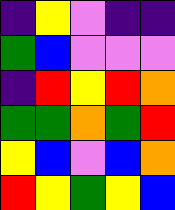[["indigo", "yellow", "violet", "indigo", "indigo"], ["green", "blue", "violet", "violet", "violet"], ["indigo", "red", "yellow", "red", "orange"], ["green", "green", "orange", "green", "red"], ["yellow", "blue", "violet", "blue", "orange"], ["red", "yellow", "green", "yellow", "blue"]]